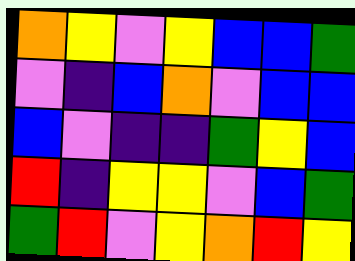[["orange", "yellow", "violet", "yellow", "blue", "blue", "green"], ["violet", "indigo", "blue", "orange", "violet", "blue", "blue"], ["blue", "violet", "indigo", "indigo", "green", "yellow", "blue"], ["red", "indigo", "yellow", "yellow", "violet", "blue", "green"], ["green", "red", "violet", "yellow", "orange", "red", "yellow"]]